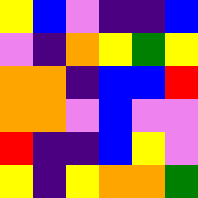[["yellow", "blue", "violet", "indigo", "indigo", "blue"], ["violet", "indigo", "orange", "yellow", "green", "yellow"], ["orange", "orange", "indigo", "blue", "blue", "red"], ["orange", "orange", "violet", "blue", "violet", "violet"], ["red", "indigo", "indigo", "blue", "yellow", "violet"], ["yellow", "indigo", "yellow", "orange", "orange", "green"]]